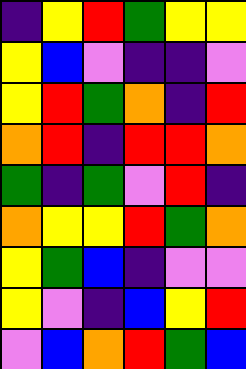[["indigo", "yellow", "red", "green", "yellow", "yellow"], ["yellow", "blue", "violet", "indigo", "indigo", "violet"], ["yellow", "red", "green", "orange", "indigo", "red"], ["orange", "red", "indigo", "red", "red", "orange"], ["green", "indigo", "green", "violet", "red", "indigo"], ["orange", "yellow", "yellow", "red", "green", "orange"], ["yellow", "green", "blue", "indigo", "violet", "violet"], ["yellow", "violet", "indigo", "blue", "yellow", "red"], ["violet", "blue", "orange", "red", "green", "blue"]]